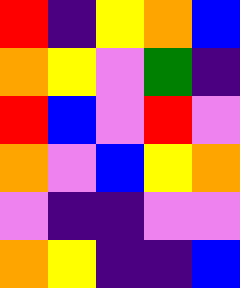[["red", "indigo", "yellow", "orange", "blue"], ["orange", "yellow", "violet", "green", "indigo"], ["red", "blue", "violet", "red", "violet"], ["orange", "violet", "blue", "yellow", "orange"], ["violet", "indigo", "indigo", "violet", "violet"], ["orange", "yellow", "indigo", "indigo", "blue"]]